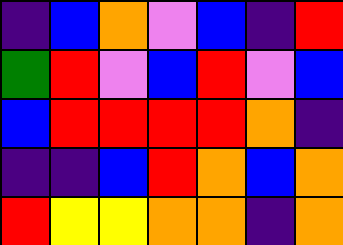[["indigo", "blue", "orange", "violet", "blue", "indigo", "red"], ["green", "red", "violet", "blue", "red", "violet", "blue"], ["blue", "red", "red", "red", "red", "orange", "indigo"], ["indigo", "indigo", "blue", "red", "orange", "blue", "orange"], ["red", "yellow", "yellow", "orange", "orange", "indigo", "orange"]]